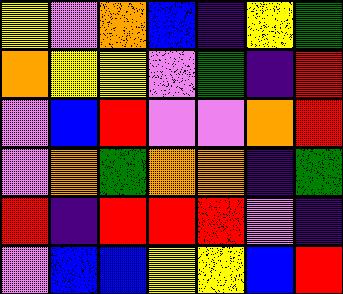[["yellow", "violet", "orange", "blue", "indigo", "yellow", "green"], ["orange", "yellow", "yellow", "violet", "green", "indigo", "red"], ["violet", "blue", "red", "violet", "violet", "orange", "red"], ["violet", "orange", "green", "orange", "orange", "indigo", "green"], ["red", "indigo", "red", "red", "red", "violet", "indigo"], ["violet", "blue", "blue", "yellow", "yellow", "blue", "red"]]